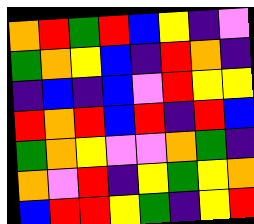[["orange", "red", "green", "red", "blue", "yellow", "indigo", "violet"], ["green", "orange", "yellow", "blue", "indigo", "red", "orange", "indigo"], ["indigo", "blue", "indigo", "blue", "violet", "red", "yellow", "yellow"], ["red", "orange", "red", "blue", "red", "indigo", "red", "blue"], ["green", "orange", "yellow", "violet", "violet", "orange", "green", "indigo"], ["orange", "violet", "red", "indigo", "yellow", "green", "yellow", "orange"], ["blue", "red", "red", "yellow", "green", "indigo", "yellow", "red"]]